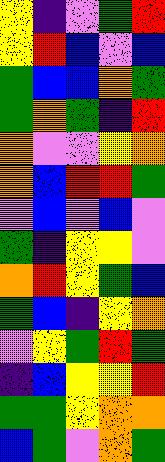[["yellow", "indigo", "violet", "green", "red"], ["yellow", "red", "blue", "violet", "blue"], ["green", "blue", "blue", "orange", "green"], ["green", "orange", "green", "indigo", "red"], ["orange", "violet", "violet", "yellow", "orange"], ["orange", "blue", "red", "red", "green"], ["violet", "blue", "violet", "blue", "violet"], ["green", "indigo", "yellow", "yellow", "violet"], ["orange", "red", "yellow", "green", "blue"], ["green", "blue", "indigo", "yellow", "orange"], ["violet", "yellow", "green", "red", "green"], ["indigo", "blue", "yellow", "yellow", "red"], ["green", "green", "yellow", "orange", "orange"], ["blue", "green", "violet", "orange", "green"]]